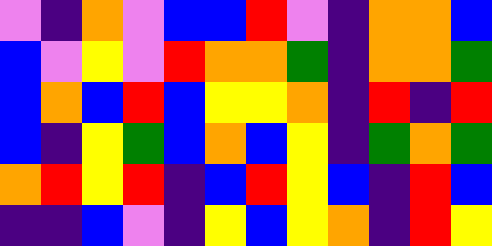[["violet", "indigo", "orange", "violet", "blue", "blue", "red", "violet", "indigo", "orange", "orange", "blue"], ["blue", "violet", "yellow", "violet", "red", "orange", "orange", "green", "indigo", "orange", "orange", "green"], ["blue", "orange", "blue", "red", "blue", "yellow", "yellow", "orange", "indigo", "red", "indigo", "red"], ["blue", "indigo", "yellow", "green", "blue", "orange", "blue", "yellow", "indigo", "green", "orange", "green"], ["orange", "red", "yellow", "red", "indigo", "blue", "red", "yellow", "blue", "indigo", "red", "blue"], ["indigo", "indigo", "blue", "violet", "indigo", "yellow", "blue", "yellow", "orange", "indigo", "red", "yellow"]]